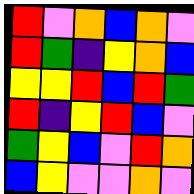[["red", "violet", "orange", "blue", "orange", "violet"], ["red", "green", "indigo", "yellow", "orange", "blue"], ["yellow", "yellow", "red", "blue", "red", "green"], ["red", "indigo", "yellow", "red", "blue", "violet"], ["green", "yellow", "blue", "violet", "red", "orange"], ["blue", "yellow", "violet", "violet", "orange", "violet"]]